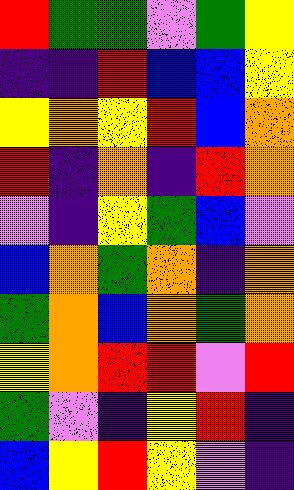[["red", "green", "green", "violet", "green", "yellow"], ["indigo", "indigo", "red", "blue", "blue", "yellow"], ["yellow", "orange", "yellow", "red", "blue", "orange"], ["red", "indigo", "orange", "indigo", "red", "orange"], ["violet", "indigo", "yellow", "green", "blue", "violet"], ["blue", "orange", "green", "orange", "indigo", "orange"], ["green", "orange", "blue", "orange", "green", "orange"], ["yellow", "orange", "red", "red", "violet", "red"], ["green", "violet", "indigo", "yellow", "red", "indigo"], ["blue", "yellow", "red", "yellow", "violet", "indigo"]]